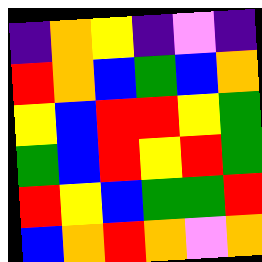[["indigo", "orange", "yellow", "indigo", "violet", "indigo"], ["red", "orange", "blue", "green", "blue", "orange"], ["yellow", "blue", "red", "red", "yellow", "green"], ["green", "blue", "red", "yellow", "red", "green"], ["red", "yellow", "blue", "green", "green", "red"], ["blue", "orange", "red", "orange", "violet", "orange"]]